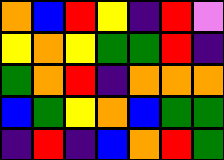[["orange", "blue", "red", "yellow", "indigo", "red", "violet"], ["yellow", "orange", "yellow", "green", "green", "red", "indigo"], ["green", "orange", "red", "indigo", "orange", "orange", "orange"], ["blue", "green", "yellow", "orange", "blue", "green", "green"], ["indigo", "red", "indigo", "blue", "orange", "red", "green"]]